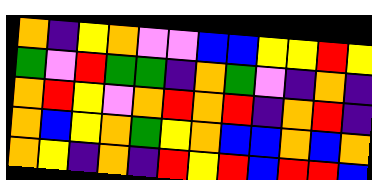[["orange", "indigo", "yellow", "orange", "violet", "violet", "blue", "blue", "yellow", "yellow", "red", "yellow"], ["green", "violet", "red", "green", "green", "indigo", "orange", "green", "violet", "indigo", "orange", "indigo"], ["orange", "red", "yellow", "violet", "orange", "red", "orange", "red", "indigo", "orange", "red", "indigo"], ["orange", "blue", "yellow", "orange", "green", "yellow", "orange", "blue", "blue", "orange", "blue", "orange"], ["orange", "yellow", "indigo", "orange", "indigo", "red", "yellow", "red", "blue", "red", "red", "blue"]]